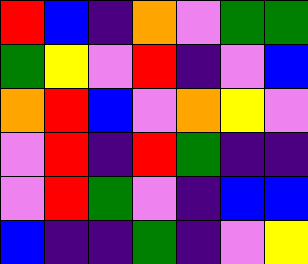[["red", "blue", "indigo", "orange", "violet", "green", "green"], ["green", "yellow", "violet", "red", "indigo", "violet", "blue"], ["orange", "red", "blue", "violet", "orange", "yellow", "violet"], ["violet", "red", "indigo", "red", "green", "indigo", "indigo"], ["violet", "red", "green", "violet", "indigo", "blue", "blue"], ["blue", "indigo", "indigo", "green", "indigo", "violet", "yellow"]]